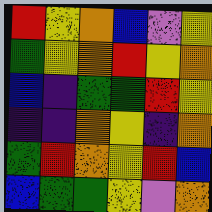[["red", "yellow", "orange", "blue", "violet", "yellow"], ["green", "yellow", "orange", "red", "yellow", "orange"], ["blue", "indigo", "green", "green", "red", "yellow"], ["indigo", "indigo", "orange", "yellow", "indigo", "orange"], ["green", "red", "orange", "yellow", "red", "blue"], ["blue", "green", "green", "yellow", "violet", "orange"]]